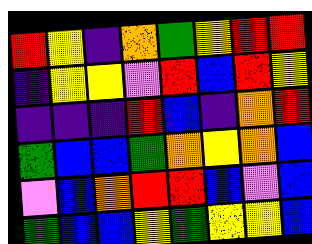[["red", "yellow", "indigo", "orange", "green", "yellow", "red", "red"], ["indigo", "yellow", "yellow", "violet", "red", "blue", "red", "yellow"], ["indigo", "indigo", "indigo", "red", "blue", "indigo", "orange", "red"], ["green", "blue", "blue", "green", "orange", "yellow", "orange", "blue"], ["violet", "blue", "orange", "red", "red", "blue", "violet", "blue"], ["green", "blue", "blue", "yellow", "green", "yellow", "yellow", "blue"]]